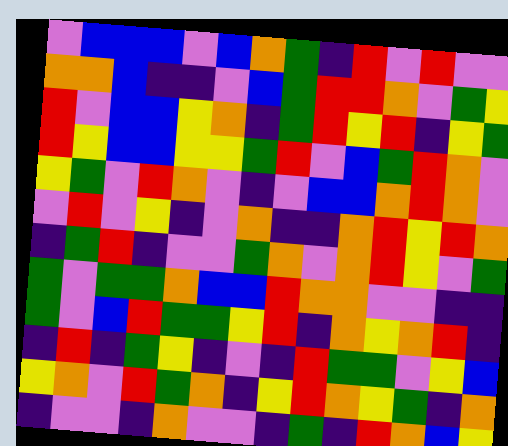[["violet", "blue", "blue", "blue", "violet", "blue", "orange", "green", "indigo", "red", "violet", "red", "violet", "violet"], ["orange", "orange", "blue", "indigo", "indigo", "violet", "blue", "green", "red", "red", "orange", "violet", "green", "yellow"], ["red", "violet", "blue", "blue", "yellow", "orange", "indigo", "green", "red", "yellow", "red", "indigo", "yellow", "green"], ["red", "yellow", "blue", "blue", "yellow", "yellow", "green", "red", "violet", "blue", "green", "red", "orange", "violet"], ["yellow", "green", "violet", "red", "orange", "violet", "indigo", "violet", "blue", "blue", "orange", "red", "orange", "violet"], ["violet", "red", "violet", "yellow", "indigo", "violet", "orange", "indigo", "indigo", "orange", "red", "yellow", "red", "orange"], ["indigo", "green", "red", "indigo", "violet", "violet", "green", "orange", "violet", "orange", "red", "yellow", "violet", "green"], ["green", "violet", "green", "green", "orange", "blue", "blue", "red", "orange", "orange", "violet", "violet", "indigo", "indigo"], ["green", "violet", "blue", "red", "green", "green", "yellow", "red", "indigo", "orange", "yellow", "orange", "red", "indigo"], ["indigo", "red", "indigo", "green", "yellow", "indigo", "violet", "indigo", "red", "green", "green", "violet", "yellow", "blue"], ["yellow", "orange", "violet", "red", "green", "orange", "indigo", "yellow", "red", "orange", "yellow", "green", "indigo", "orange"], ["indigo", "violet", "violet", "indigo", "orange", "violet", "violet", "indigo", "green", "indigo", "red", "orange", "blue", "yellow"]]